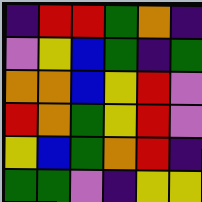[["indigo", "red", "red", "green", "orange", "indigo"], ["violet", "yellow", "blue", "green", "indigo", "green"], ["orange", "orange", "blue", "yellow", "red", "violet"], ["red", "orange", "green", "yellow", "red", "violet"], ["yellow", "blue", "green", "orange", "red", "indigo"], ["green", "green", "violet", "indigo", "yellow", "yellow"]]